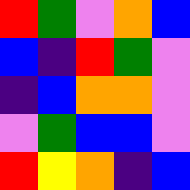[["red", "green", "violet", "orange", "blue"], ["blue", "indigo", "red", "green", "violet"], ["indigo", "blue", "orange", "orange", "violet"], ["violet", "green", "blue", "blue", "violet"], ["red", "yellow", "orange", "indigo", "blue"]]